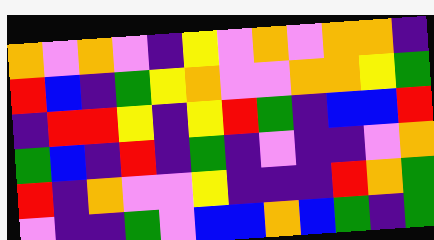[["orange", "violet", "orange", "violet", "indigo", "yellow", "violet", "orange", "violet", "orange", "orange", "indigo"], ["red", "blue", "indigo", "green", "yellow", "orange", "violet", "violet", "orange", "orange", "yellow", "green"], ["indigo", "red", "red", "yellow", "indigo", "yellow", "red", "green", "indigo", "blue", "blue", "red"], ["green", "blue", "indigo", "red", "indigo", "green", "indigo", "violet", "indigo", "indigo", "violet", "orange"], ["red", "indigo", "orange", "violet", "violet", "yellow", "indigo", "indigo", "indigo", "red", "orange", "green"], ["violet", "indigo", "indigo", "green", "violet", "blue", "blue", "orange", "blue", "green", "indigo", "green"]]